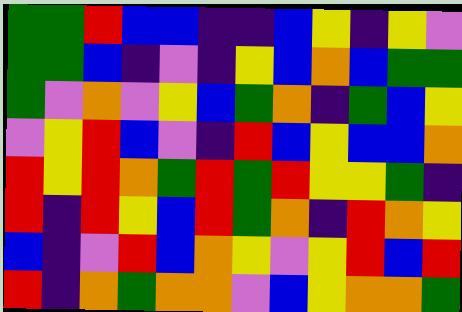[["green", "green", "red", "blue", "blue", "indigo", "indigo", "blue", "yellow", "indigo", "yellow", "violet"], ["green", "green", "blue", "indigo", "violet", "indigo", "yellow", "blue", "orange", "blue", "green", "green"], ["green", "violet", "orange", "violet", "yellow", "blue", "green", "orange", "indigo", "green", "blue", "yellow"], ["violet", "yellow", "red", "blue", "violet", "indigo", "red", "blue", "yellow", "blue", "blue", "orange"], ["red", "yellow", "red", "orange", "green", "red", "green", "red", "yellow", "yellow", "green", "indigo"], ["red", "indigo", "red", "yellow", "blue", "red", "green", "orange", "indigo", "red", "orange", "yellow"], ["blue", "indigo", "violet", "red", "blue", "orange", "yellow", "violet", "yellow", "red", "blue", "red"], ["red", "indigo", "orange", "green", "orange", "orange", "violet", "blue", "yellow", "orange", "orange", "green"]]